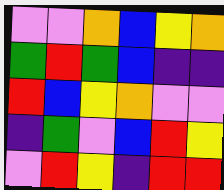[["violet", "violet", "orange", "blue", "yellow", "orange"], ["green", "red", "green", "blue", "indigo", "indigo"], ["red", "blue", "yellow", "orange", "violet", "violet"], ["indigo", "green", "violet", "blue", "red", "yellow"], ["violet", "red", "yellow", "indigo", "red", "red"]]